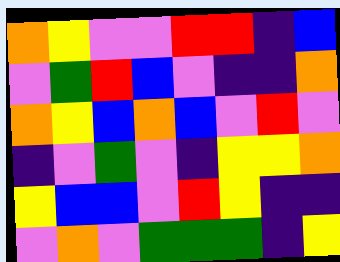[["orange", "yellow", "violet", "violet", "red", "red", "indigo", "blue"], ["violet", "green", "red", "blue", "violet", "indigo", "indigo", "orange"], ["orange", "yellow", "blue", "orange", "blue", "violet", "red", "violet"], ["indigo", "violet", "green", "violet", "indigo", "yellow", "yellow", "orange"], ["yellow", "blue", "blue", "violet", "red", "yellow", "indigo", "indigo"], ["violet", "orange", "violet", "green", "green", "green", "indigo", "yellow"]]